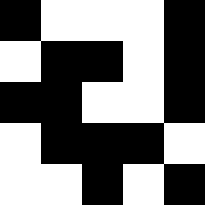[["black", "white", "white", "white", "black"], ["white", "black", "black", "white", "black"], ["black", "black", "white", "white", "black"], ["white", "black", "black", "black", "white"], ["white", "white", "black", "white", "black"]]